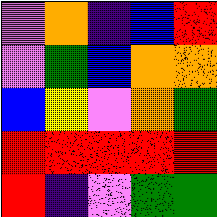[["violet", "orange", "indigo", "blue", "red"], ["violet", "green", "blue", "orange", "orange"], ["blue", "yellow", "violet", "orange", "green"], ["red", "red", "red", "red", "red"], ["red", "indigo", "violet", "green", "green"]]